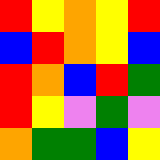[["red", "yellow", "orange", "yellow", "red"], ["blue", "red", "orange", "yellow", "blue"], ["red", "orange", "blue", "red", "green"], ["red", "yellow", "violet", "green", "violet"], ["orange", "green", "green", "blue", "yellow"]]